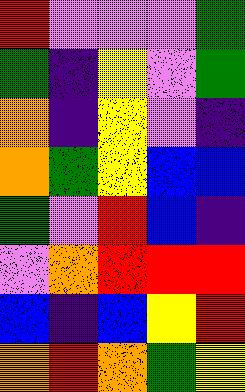[["red", "violet", "violet", "violet", "green"], ["green", "indigo", "yellow", "violet", "green"], ["orange", "indigo", "yellow", "violet", "indigo"], ["orange", "green", "yellow", "blue", "blue"], ["green", "violet", "red", "blue", "indigo"], ["violet", "orange", "red", "red", "red"], ["blue", "indigo", "blue", "yellow", "red"], ["orange", "red", "orange", "green", "yellow"]]